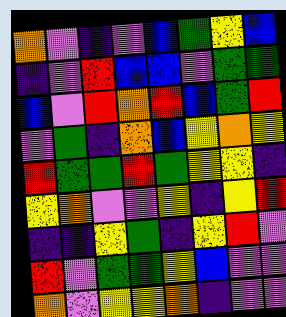[["orange", "violet", "indigo", "violet", "blue", "green", "yellow", "blue"], ["indigo", "violet", "red", "blue", "blue", "violet", "green", "green"], ["blue", "violet", "red", "orange", "red", "blue", "green", "red"], ["violet", "green", "indigo", "orange", "blue", "yellow", "orange", "yellow"], ["red", "green", "green", "red", "green", "yellow", "yellow", "indigo"], ["yellow", "orange", "violet", "violet", "yellow", "indigo", "yellow", "red"], ["indigo", "indigo", "yellow", "green", "indigo", "yellow", "red", "violet"], ["red", "violet", "green", "green", "yellow", "blue", "violet", "violet"], ["orange", "violet", "yellow", "yellow", "orange", "indigo", "violet", "violet"]]